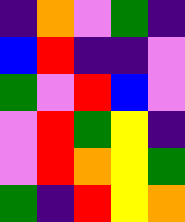[["indigo", "orange", "violet", "green", "indigo"], ["blue", "red", "indigo", "indigo", "violet"], ["green", "violet", "red", "blue", "violet"], ["violet", "red", "green", "yellow", "indigo"], ["violet", "red", "orange", "yellow", "green"], ["green", "indigo", "red", "yellow", "orange"]]